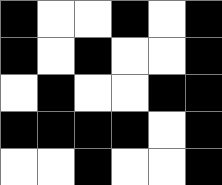[["black", "white", "white", "black", "white", "black"], ["black", "white", "black", "white", "white", "black"], ["white", "black", "white", "white", "black", "black"], ["black", "black", "black", "black", "white", "black"], ["white", "white", "black", "white", "white", "black"]]